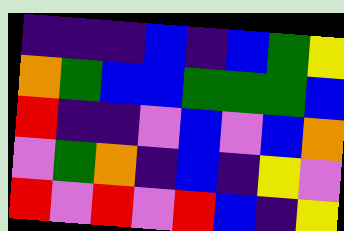[["indigo", "indigo", "indigo", "blue", "indigo", "blue", "green", "yellow"], ["orange", "green", "blue", "blue", "green", "green", "green", "blue"], ["red", "indigo", "indigo", "violet", "blue", "violet", "blue", "orange"], ["violet", "green", "orange", "indigo", "blue", "indigo", "yellow", "violet"], ["red", "violet", "red", "violet", "red", "blue", "indigo", "yellow"]]